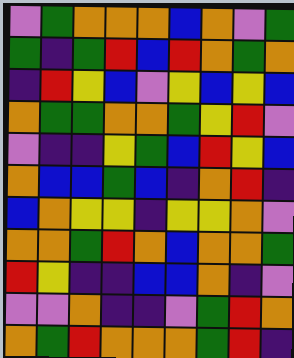[["violet", "green", "orange", "orange", "orange", "blue", "orange", "violet", "green"], ["green", "indigo", "green", "red", "blue", "red", "orange", "green", "orange"], ["indigo", "red", "yellow", "blue", "violet", "yellow", "blue", "yellow", "blue"], ["orange", "green", "green", "orange", "orange", "green", "yellow", "red", "violet"], ["violet", "indigo", "indigo", "yellow", "green", "blue", "red", "yellow", "blue"], ["orange", "blue", "blue", "green", "blue", "indigo", "orange", "red", "indigo"], ["blue", "orange", "yellow", "yellow", "indigo", "yellow", "yellow", "orange", "violet"], ["orange", "orange", "green", "red", "orange", "blue", "orange", "orange", "green"], ["red", "yellow", "indigo", "indigo", "blue", "blue", "orange", "indigo", "violet"], ["violet", "violet", "orange", "indigo", "indigo", "violet", "green", "red", "orange"], ["orange", "green", "red", "orange", "orange", "orange", "green", "red", "indigo"]]